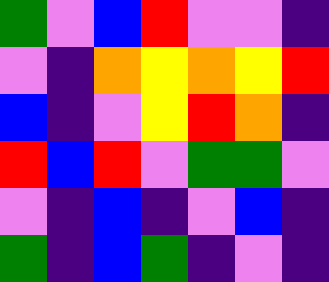[["green", "violet", "blue", "red", "violet", "violet", "indigo"], ["violet", "indigo", "orange", "yellow", "orange", "yellow", "red"], ["blue", "indigo", "violet", "yellow", "red", "orange", "indigo"], ["red", "blue", "red", "violet", "green", "green", "violet"], ["violet", "indigo", "blue", "indigo", "violet", "blue", "indigo"], ["green", "indigo", "blue", "green", "indigo", "violet", "indigo"]]